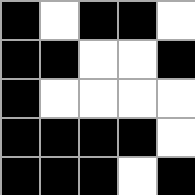[["black", "white", "black", "black", "white"], ["black", "black", "white", "white", "black"], ["black", "white", "white", "white", "white"], ["black", "black", "black", "black", "white"], ["black", "black", "black", "white", "black"]]